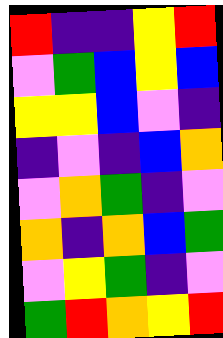[["red", "indigo", "indigo", "yellow", "red"], ["violet", "green", "blue", "yellow", "blue"], ["yellow", "yellow", "blue", "violet", "indigo"], ["indigo", "violet", "indigo", "blue", "orange"], ["violet", "orange", "green", "indigo", "violet"], ["orange", "indigo", "orange", "blue", "green"], ["violet", "yellow", "green", "indigo", "violet"], ["green", "red", "orange", "yellow", "red"]]